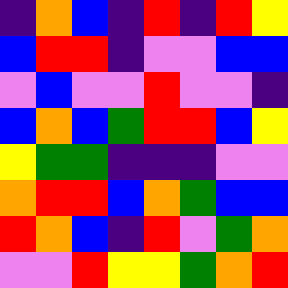[["indigo", "orange", "blue", "indigo", "red", "indigo", "red", "yellow"], ["blue", "red", "red", "indigo", "violet", "violet", "blue", "blue"], ["violet", "blue", "violet", "violet", "red", "violet", "violet", "indigo"], ["blue", "orange", "blue", "green", "red", "red", "blue", "yellow"], ["yellow", "green", "green", "indigo", "indigo", "indigo", "violet", "violet"], ["orange", "red", "red", "blue", "orange", "green", "blue", "blue"], ["red", "orange", "blue", "indigo", "red", "violet", "green", "orange"], ["violet", "violet", "red", "yellow", "yellow", "green", "orange", "red"]]